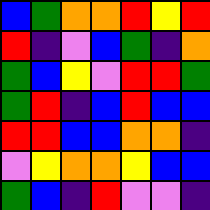[["blue", "green", "orange", "orange", "red", "yellow", "red"], ["red", "indigo", "violet", "blue", "green", "indigo", "orange"], ["green", "blue", "yellow", "violet", "red", "red", "green"], ["green", "red", "indigo", "blue", "red", "blue", "blue"], ["red", "red", "blue", "blue", "orange", "orange", "indigo"], ["violet", "yellow", "orange", "orange", "yellow", "blue", "blue"], ["green", "blue", "indigo", "red", "violet", "violet", "indigo"]]